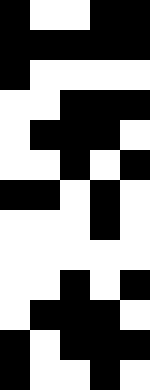[["black", "white", "white", "black", "black"], ["black", "black", "black", "black", "black"], ["black", "white", "white", "white", "white"], ["white", "white", "black", "black", "black"], ["white", "black", "black", "black", "white"], ["white", "white", "black", "white", "black"], ["black", "black", "white", "black", "white"], ["white", "white", "white", "black", "white"], ["white", "white", "white", "white", "white"], ["white", "white", "black", "white", "black"], ["white", "black", "black", "black", "white"], ["black", "white", "black", "black", "black"], ["black", "white", "white", "black", "white"]]